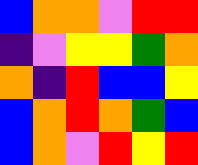[["blue", "orange", "orange", "violet", "red", "red"], ["indigo", "violet", "yellow", "yellow", "green", "orange"], ["orange", "indigo", "red", "blue", "blue", "yellow"], ["blue", "orange", "red", "orange", "green", "blue"], ["blue", "orange", "violet", "red", "yellow", "red"]]